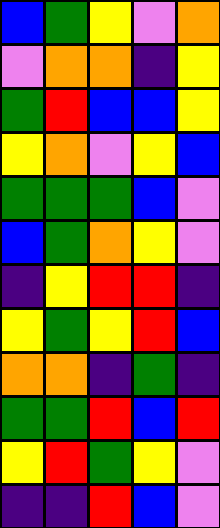[["blue", "green", "yellow", "violet", "orange"], ["violet", "orange", "orange", "indigo", "yellow"], ["green", "red", "blue", "blue", "yellow"], ["yellow", "orange", "violet", "yellow", "blue"], ["green", "green", "green", "blue", "violet"], ["blue", "green", "orange", "yellow", "violet"], ["indigo", "yellow", "red", "red", "indigo"], ["yellow", "green", "yellow", "red", "blue"], ["orange", "orange", "indigo", "green", "indigo"], ["green", "green", "red", "blue", "red"], ["yellow", "red", "green", "yellow", "violet"], ["indigo", "indigo", "red", "blue", "violet"]]